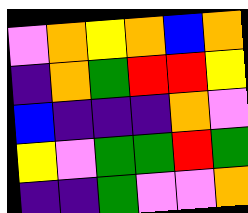[["violet", "orange", "yellow", "orange", "blue", "orange"], ["indigo", "orange", "green", "red", "red", "yellow"], ["blue", "indigo", "indigo", "indigo", "orange", "violet"], ["yellow", "violet", "green", "green", "red", "green"], ["indigo", "indigo", "green", "violet", "violet", "orange"]]